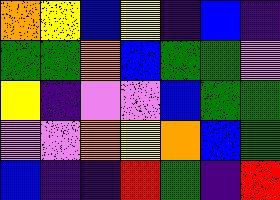[["orange", "yellow", "blue", "yellow", "indigo", "blue", "indigo"], ["green", "green", "orange", "blue", "green", "green", "violet"], ["yellow", "indigo", "violet", "violet", "blue", "green", "green"], ["violet", "violet", "orange", "yellow", "orange", "blue", "green"], ["blue", "indigo", "indigo", "red", "green", "indigo", "red"]]